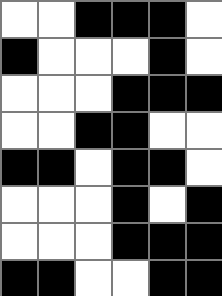[["white", "white", "black", "black", "black", "white"], ["black", "white", "white", "white", "black", "white"], ["white", "white", "white", "black", "black", "black"], ["white", "white", "black", "black", "white", "white"], ["black", "black", "white", "black", "black", "white"], ["white", "white", "white", "black", "white", "black"], ["white", "white", "white", "black", "black", "black"], ["black", "black", "white", "white", "black", "black"]]